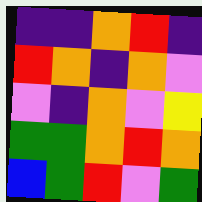[["indigo", "indigo", "orange", "red", "indigo"], ["red", "orange", "indigo", "orange", "violet"], ["violet", "indigo", "orange", "violet", "yellow"], ["green", "green", "orange", "red", "orange"], ["blue", "green", "red", "violet", "green"]]